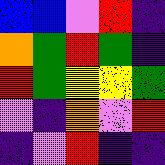[["blue", "blue", "violet", "red", "indigo"], ["orange", "green", "red", "green", "indigo"], ["red", "green", "yellow", "yellow", "green"], ["violet", "indigo", "orange", "violet", "red"], ["indigo", "violet", "red", "indigo", "indigo"]]